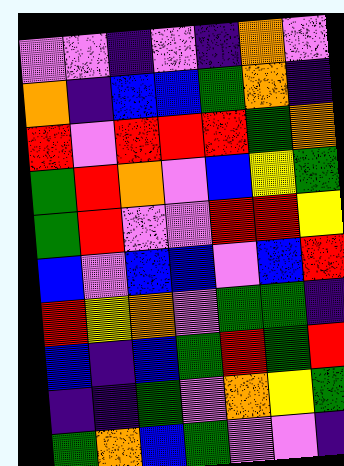[["violet", "violet", "indigo", "violet", "indigo", "orange", "violet"], ["orange", "indigo", "blue", "blue", "green", "orange", "indigo"], ["red", "violet", "red", "red", "red", "green", "orange"], ["green", "red", "orange", "violet", "blue", "yellow", "green"], ["green", "red", "violet", "violet", "red", "red", "yellow"], ["blue", "violet", "blue", "blue", "violet", "blue", "red"], ["red", "yellow", "orange", "violet", "green", "green", "indigo"], ["blue", "indigo", "blue", "green", "red", "green", "red"], ["indigo", "indigo", "green", "violet", "orange", "yellow", "green"], ["green", "orange", "blue", "green", "violet", "violet", "indigo"]]